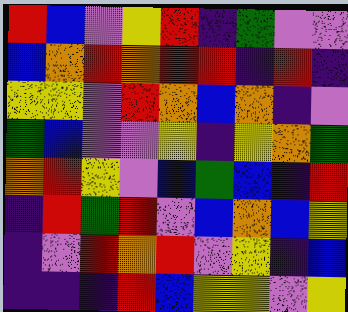[["red", "blue", "violet", "yellow", "red", "indigo", "green", "violet", "violet"], ["blue", "orange", "red", "orange", "red", "red", "indigo", "red", "indigo"], ["yellow", "yellow", "violet", "red", "orange", "blue", "orange", "indigo", "violet"], ["green", "blue", "violet", "violet", "yellow", "indigo", "yellow", "orange", "green"], ["orange", "red", "yellow", "violet", "blue", "green", "blue", "indigo", "red"], ["indigo", "red", "green", "red", "violet", "blue", "orange", "blue", "yellow"], ["indigo", "violet", "red", "orange", "red", "violet", "yellow", "indigo", "blue"], ["indigo", "indigo", "indigo", "red", "blue", "yellow", "yellow", "violet", "yellow"]]